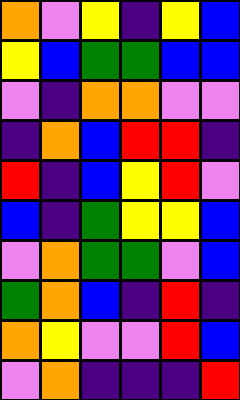[["orange", "violet", "yellow", "indigo", "yellow", "blue"], ["yellow", "blue", "green", "green", "blue", "blue"], ["violet", "indigo", "orange", "orange", "violet", "violet"], ["indigo", "orange", "blue", "red", "red", "indigo"], ["red", "indigo", "blue", "yellow", "red", "violet"], ["blue", "indigo", "green", "yellow", "yellow", "blue"], ["violet", "orange", "green", "green", "violet", "blue"], ["green", "orange", "blue", "indigo", "red", "indigo"], ["orange", "yellow", "violet", "violet", "red", "blue"], ["violet", "orange", "indigo", "indigo", "indigo", "red"]]